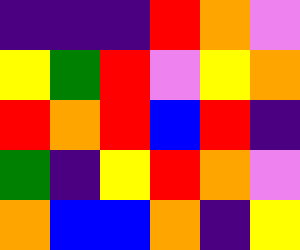[["indigo", "indigo", "indigo", "red", "orange", "violet"], ["yellow", "green", "red", "violet", "yellow", "orange"], ["red", "orange", "red", "blue", "red", "indigo"], ["green", "indigo", "yellow", "red", "orange", "violet"], ["orange", "blue", "blue", "orange", "indigo", "yellow"]]